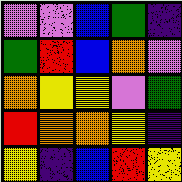[["violet", "violet", "blue", "green", "indigo"], ["green", "red", "blue", "orange", "violet"], ["orange", "yellow", "yellow", "violet", "green"], ["red", "orange", "orange", "yellow", "indigo"], ["yellow", "indigo", "blue", "red", "yellow"]]